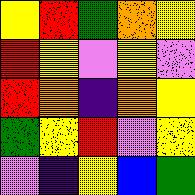[["yellow", "red", "green", "orange", "yellow"], ["red", "yellow", "violet", "yellow", "violet"], ["red", "orange", "indigo", "orange", "yellow"], ["green", "yellow", "red", "violet", "yellow"], ["violet", "indigo", "yellow", "blue", "green"]]